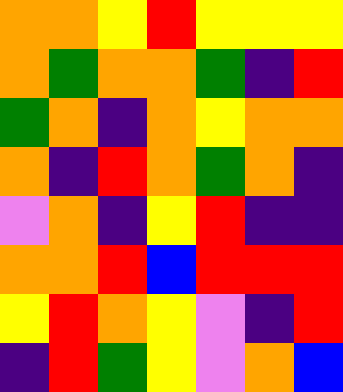[["orange", "orange", "yellow", "red", "yellow", "yellow", "yellow"], ["orange", "green", "orange", "orange", "green", "indigo", "red"], ["green", "orange", "indigo", "orange", "yellow", "orange", "orange"], ["orange", "indigo", "red", "orange", "green", "orange", "indigo"], ["violet", "orange", "indigo", "yellow", "red", "indigo", "indigo"], ["orange", "orange", "red", "blue", "red", "red", "red"], ["yellow", "red", "orange", "yellow", "violet", "indigo", "red"], ["indigo", "red", "green", "yellow", "violet", "orange", "blue"]]